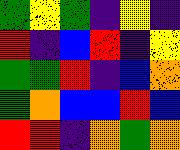[["green", "yellow", "green", "indigo", "yellow", "indigo"], ["red", "indigo", "blue", "red", "indigo", "yellow"], ["green", "green", "red", "indigo", "blue", "orange"], ["green", "orange", "blue", "blue", "red", "blue"], ["red", "red", "indigo", "orange", "green", "orange"]]